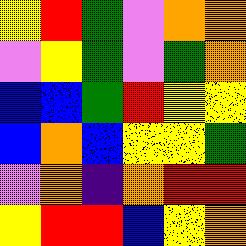[["yellow", "red", "green", "violet", "orange", "orange"], ["violet", "yellow", "green", "violet", "green", "orange"], ["blue", "blue", "green", "red", "yellow", "yellow"], ["blue", "orange", "blue", "yellow", "yellow", "green"], ["violet", "orange", "indigo", "orange", "red", "red"], ["yellow", "red", "red", "blue", "yellow", "orange"]]